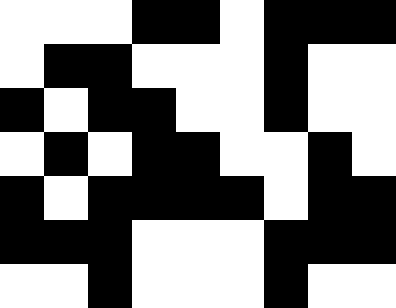[["white", "white", "white", "black", "black", "white", "black", "black", "black"], ["white", "black", "black", "white", "white", "white", "black", "white", "white"], ["black", "white", "black", "black", "white", "white", "black", "white", "white"], ["white", "black", "white", "black", "black", "white", "white", "black", "white"], ["black", "white", "black", "black", "black", "black", "white", "black", "black"], ["black", "black", "black", "white", "white", "white", "black", "black", "black"], ["white", "white", "black", "white", "white", "white", "black", "white", "white"]]